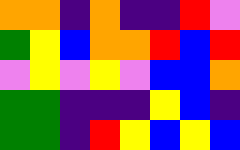[["orange", "orange", "indigo", "orange", "indigo", "indigo", "red", "violet"], ["green", "yellow", "blue", "orange", "orange", "red", "blue", "red"], ["violet", "yellow", "violet", "yellow", "violet", "blue", "blue", "orange"], ["green", "green", "indigo", "indigo", "indigo", "yellow", "blue", "indigo"], ["green", "green", "indigo", "red", "yellow", "blue", "yellow", "blue"]]